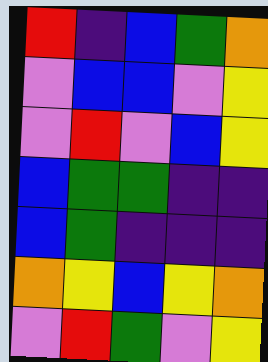[["red", "indigo", "blue", "green", "orange"], ["violet", "blue", "blue", "violet", "yellow"], ["violet", "red", "violet", "blue", "yellow"], ["blue", "green", "green", "indigo", "indigo"], ["blue", "green", "indigo", "indigo", "indigo"], ["orange", "yellow", "blue", "yellow", "orange"], ["violet", "red", "green", "violet", "yellow"]]